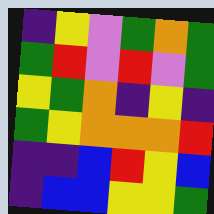[["indigo", "yellow", "violet", "green", "orange", "green"], ["green", "red", "violet", "red", "violet", "green"], ["yellow", "green", "orange", "indigo", "yellow", "indigo"], ["green", "yellow", "orange", "orange", "orange", "red"], ["indigo", "indigo", "blue", "red", "yellow", "blue"], ["indigo", "blue", "blue", "yellow", "yellow", "green"]]